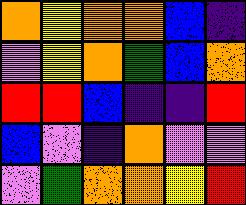[["orange", "yellow", "orange", "orange", "blue", "indigo"], ["violet", "yellow", "orange", "green", "blue", "orange"], ["red", "red", "blue", "indigo", "indigo", "red"], ["blue", "violet", "indigo", "orange", "violet", "violet"], ["violet", "green", "orange", "orange", "yellow", "red"]]